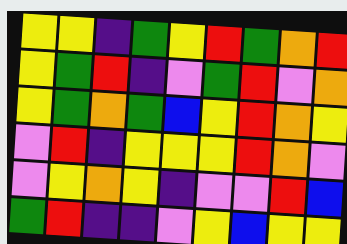[["yellow", "yellow", "indigo", "green", "yellow", "red", "green", "orange", "red"], ["yellow", "green", "red", "indigo", "violet", "green", "red", "violet", "orange"], ["yellow", "green", "orange", "green", "blue", "yellow", "red", "orange", "yellow"], ["violet", "red", "indigo", "yellow", "yellow", "yellow", "red", "orange", "violet"], ["violet", "yellow", "orange", "yellow", "indigo", "violet", "violet", "red", "blue"], ["green", "red", "indigo", "indigo", "violet", "yellow", "blue", "yellow", "yellow"]]